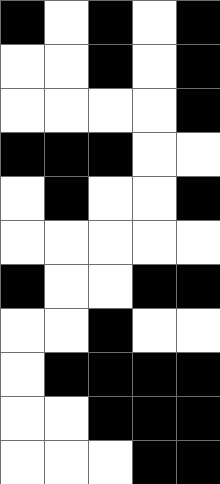[["black", "white", "black", "white", "black"], ["white", "white", "black", "white", "black"], ["white", "white", "white", "white", "black"], ["black", "black", "black", "white", "white"], ["white", "black", "white", "white", "black"], ["white", "white", "white", "white", "white"], ["black", "white", "white", "black", "black"], ["white", "white", "black", "white", "white"], ["white", "black", "black", "black", "black"], ["white", "white", "black", "black", "black"], ["white", "white", "white", "black", "black"]]